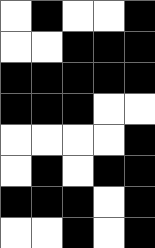[["white", "black", "white", "white", "black"], ["white", "white", "black", "black", "black"], ["black", "black", "black", "black", "black"], ["black", "black", "black", "white", "white"], ["white", "white", "white", "white", "black"], ["white", "black", "white", "black", "black"], ["black", "black", "black", "white", "black"], ["white", "white", "black", "white", "black"]]